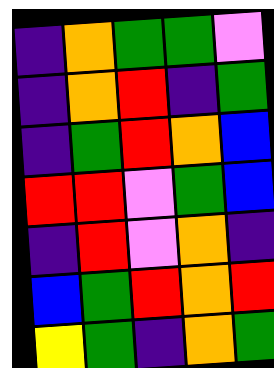[["indigo", "orange", "green", "green", "violet"], ["indigo", "orange", "red", "indigo", "green"], ["indigo", "green", "red", "orange", "blue"], ["red", "red", "violet", "green", "blue"], ["indigo", "red", "violet", "orange", "indigo"], ["blue", "green", "red", "orange", "red"], ["yellow", "green", "indigo", "orange", "green"]]